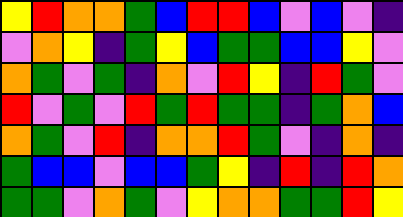[["yellow", "red", "orange", "orange", "green", "blue", "red", "red", "blue", "violet", "blue", "violet", "indigo"], ["violet", "orange", "yellow", "indigo", "green", "yellow", "blue", "green", "green", "blue", "blue", "yellow", "violet"], ["orange", "green", "violet", "green", "indigo", "orange", "violet", "red", "yellow", "indigo", "red", "green", "violet"], ["red", "violet", "green", "violet", "red", "green", "red", "green", "green", "indigo", "green", "orange", "blue"], ["orange", "green", "violet", "red", "indigo", "orange", "orange", "red", "green", "violet", "indigo", "orange", "indigo"], ["green", "blue", "blue", "violet", "blue", "blue", "green", "yellow", "indigo", "red", "indigo", "red", "orange"], ["green", "green", "violet", "orange", "green", "violet", "yellow", "orange", "orange", "green", "green", "red", "yellow"]]